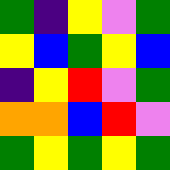[["green", "indigo", "yellow", "violet", "green"], ["yellow", "blue", "green", "yellow", "blue"], ["indigo", "yellow", "red", "violet", "green"], ["orange", "orange", "blue", "red", "violet"], ["green", "yellow", "green", "yellow", "green"]]